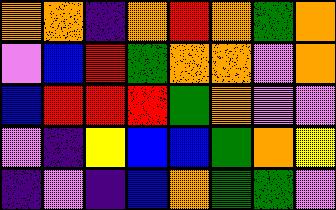[["orange", "orange", "indigo", "orange", "red", "orange", "green", "orange"], ["violet", "blue", "red", "green", "orange", "orange", "violet", "orange"], ["blue", "red", "red", "red", "green", "orange", "violet", "violet"], ["violet", "indigo", "yellow", "blue", "blue", "green", "orange", "yellow"], ["indigo", "violet", "indigo", "blue", "orange", "green", "green", "violet"]]